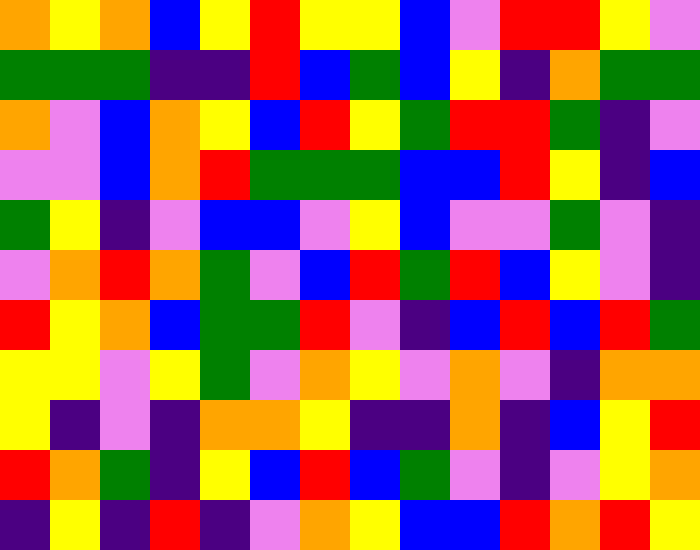[["orange", "yellow", "orange", "blue", "yellow", "red", "yellow", "yellow", "blue", "violet", "red", "red", "yellow", "violet"], ["green", "green", "green", "indigo", "indigo", "red", "blue", "green", "blue", "yellow", "indigo", "orange", "green", "green"], ["orange", "violet", "blue", "orange", "yellow", "blue", "red", "yellow", "green", "red", "red", "green", "indigo", "violet"], ["violet", "violet", "blue", "orange", "red", "green", "green", "green", "blue", "blue", "red", "yellow", "indigo", "blue"], ["green", "yellow", "indigo", "violet", "blue", "blue", "violet", "yellow", "blue", "violet", "violet", "green", "violet", "indigo"], ["violet", "orange", "red", "orange", "green", "violet", "blue", "red", "green", "red", "blue", "yellow", "violet", "indigo"], ["red", "yellow", "orange", "blue", "green", "green", "red", "violet", "indigo", "blue", "red", "blue", "red", "green"], ["yellow", "yellow", "violet", "yellow", "green", "violet", "orange", "yellow", "violet", "orange", "violet", "indigo", "orange", "orange"], ["yellow", "indigo", "violet", "indigo", "orange", "orange", "yellow", "indigo", "indigo", "orange", "indigo", "blue", "yellow", "red"], ["red", "orange", "green", "indigo", "yellow", "blue", "red", "blue", "green", "violet", "indigo", "violet", "yellow", "orange"], ["indigo", "yellow", "indigo", "red", "indigo", "violet", "orange", "yellow", "blue", "blue", "red", "orange", "red", "yellow"]]